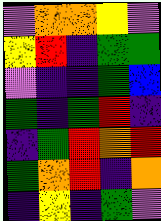[["violet", "orange", "orange", "yellow", "violet"], ["yellow", "red", "indigo", "green", "green"], ["violet", "indigo", "indigo", "green", "blue"], ["green", "indigo", "green", "red", "indigo"], ["indigo", "green", "red", "orange", "red"], ["green", "orange", "red", "indigo", "orange"], ["indigo", "yellow", "indigo", "green", "violet"]]